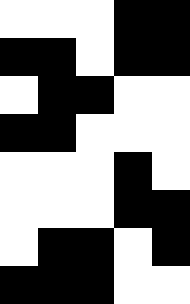[["white", "white", "white", "black", "black"], ["black", "black", "white", "black", "black"], ["white", "black", "black", "white", "white"], ["black", "black", "white", "white", "white"], ["white", "white", "white", "black", "white"], ["white", "white", "white", "black", "black"], ["white", "black", "black", "white", "black"], ["black", "black", "black", "white", "white"]]